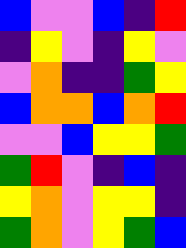[["blue", "violet", "violet", "blue", "indigo", "red"], ["indigo", "yellow", "violet", "indigo", "yellow", "violet"], ["violet", "orange", "indigo", "indigo", "green", "yellow"], ["blue", "orange", "orange", "blue", "orange", "red"], ["violet", "violet", "blue", "yellow", "yellow", "green"], ["green", "red", "violet", "indigo", "blue", "indigo"], ["yellow", "orange", "violet", "yellow", "yellow", "indigo"], ["green", "orange", "violet", "yellow", "green", "blue"]]